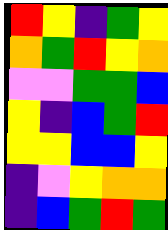[["red", "yellow", "indigo", "green", "yellow"], ["orange", "green", "red", "yellow", "orange"], ["violet", "violet", "green", "green", "blue"], ["yellow", "indigo", "blue", "green", "red"], ["yellow", "yellow", "blue", "blue", "yellow"], ["indigo", "violet", "yellow", "orange", "orange"], ["indigo", "blue", "green", "red", "green"]]